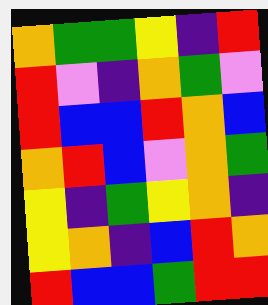[["orange", "green", "green", "yellow", "indigo", "red"], ["red", "violet", "indigo", "orange", "green", "violet"], ["red", "blue", "blue", "red", "orange", "blue"], ["orange", "red", "blue", "violet", "orange", "green"], ["yellow", "indigo", "green", "yellow", "orange", "indigo"], ["yellow", "orange", "indigo", "blue", "red", "orange"], ["red", "blue", "blue", "green", "red", "red"]]